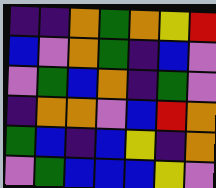[["indigo", "indigo", "orange", "green", "orange", "yellow", "red"], ["blue", "violet", "orange", "green", "indigo", "blue", "violet"], ["violet", "green", "blue", "orange", "indigo", "green", "violet"], ["indigo", "orange", "orange", "violet", "blue", "red", "orange"], ["green", "blue", "indigo", "blue", "yellow", "indigo", "orange"], ["violet", "green", "blue", "blue", "blue", "yellow", "violet"]]